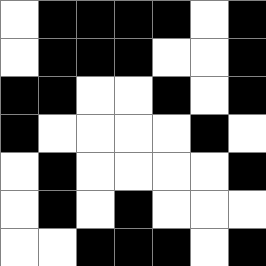[["white", "black", "black", "black", "black", "white", "black"], ["white", "black", "black", "black", "white", "white", "black"], ["black", "black", "white", "white", "black", "white", "black"], ["black", "white", "white", "white", "white", "black", "white"], ["white", "black", "white", "white", "white", "white", "black"], ["white", "black", "white", "black", "white", "white", "white"], ["white", "white", "black", "black", "black", "white", "black"]]